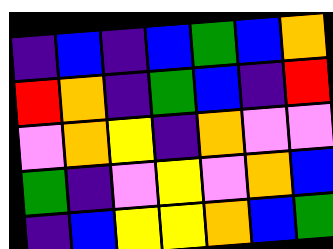[["indigo", "blue", "indigo", "blue", "green", "blue", "orange"], ["red", "orange", "indigo", "green", "blue", "indigo", "red"], ["violet", "orange", "yellow", "indigo", "orange", "violet", "violet"], ["green", "indigo", "violet", "yellow", "violet", "orange", "blue"], ["indigo", "blue", "yellow", "yellow", "orange", "blue", "green"]]